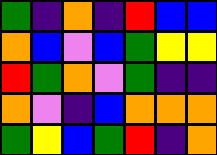[["green", "indigo", "orange", "indigo", "red", "blue", "blue"], ["orange", "blue", "violet", "blue", "green", "yellow", "yellow"], ["red", "green", "orange", "violet", "green", "indigo", "indigo"], ["orange", "violet", "indigo", "blue", "orange", "orange", "orange"], ["green", "yellow", "blue", "green", "red", "indigo", "orange"]]